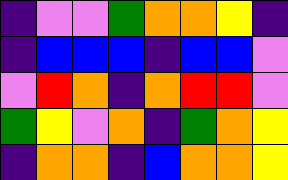[["indigo", "violet", "violet", "green", "orange", "orange", "yellow", "indigo"], ["indigo", "blue", "blue", "blue", "indigo", "blue", "blue", "violet"], ["violet", "red", "orange", "indigo", "orange", "red", "red", "violet"], ["green", "yellow", "violet", "orange", "indigo", "green", "orange", "yellow"], ["indigo", "orange", "orange", "indigo", "blue", "orange", "orange", "yellow"]]